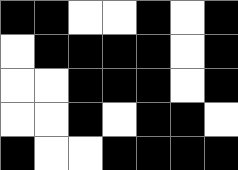[["black", "black", "white", "white", "black", "white", "black"], ["white", "black", "black", "black", "black", "white", "black"], ["white", "white", "black", "black", "black", "white", "black"], ["white", "white", "black", "white", "black", "black", "white"], ["black", "white", "white", "black", "black", "black", "black"]]